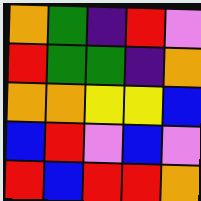[["orange", "green", "indigo", "red", "violet"], ["red", "green", "green", "indigo", "orange"], ["orange", "orange", "yellow", "yellow", "blue"], ["blue", "red", "violet", "blue", "violet"], ["red", "blue", "red", "red", "orange"]]